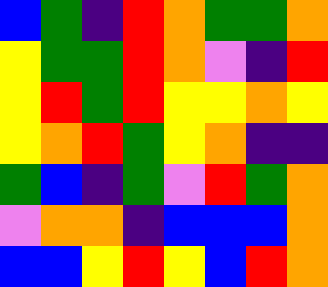[["blue", "green", "indigo", "red", "orange", "green", "green", "orange"], ["yellow", "green", "green", "red", "orange", "violet", "indigo", "red"], ["yellow", "red", "green", "red", "yellow", "yellow", "orange", "yellow"], ["yellow", "orange", "red", "green", "yellow", "orange", "indigo", "indigo"], ["green", "blue", "indigo", "green", "violet", "red", "green", "orange"], ["violet", "orange", "orange", "indigo", "blue", "blue", "blue", "orange"], ["blue", "blue", "yellow", "red", "yellow", "blue", "red", "orange"]]